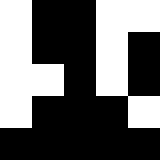[["white", "black", "black", "white", "white"], ["white", "black", "black", "white", "black"], ["white", "white", "black", "white", "black"], ["white", "black", "black", "black", "white"], ["black", "black", "black", "black", "black"]]